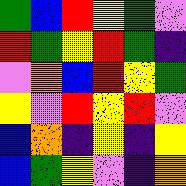[["green", "blue", "red", "yellow", "green", "violet"], ["red", "green", "yellow", "red", "green", "indigo"], ["violet", "orange", "blue", "red", "yellow", "green"], ["yellow", "violet", "red", "yellow", "red", "violet"], ["blue", "orange", "indigo", "yellow", "indigo", "yellow"], ["blue", "green", "yellow", "violet", "indigo", "orange"]]